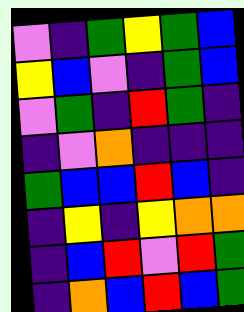[["violet", "indigo", "green", "yellow", "green", "blue"], ["yellow", "blue", "violet", "indigo", "green", "blue"], ["violet", "green", "indigo", "red", "green", "indigo"], ["indigo", "violet", "orange", "indigo", "indigo", "indigo"], ["green", "blue", "blue", "red", "blue", "indigo"], ["indigo", "yellow", "indigo", "yellow", "orange", "orange"], ["indigo", "blue", "red", "violet", "red", "green"], ["indigo", "orange", "blue", "red", "blue", "green"]]